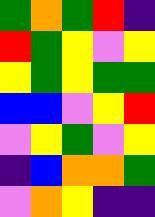[["green", "orange", "green", "red", "indigo"], ["red", "green", "yellow", "violet", "yellow"], ["yellow", "green", "yellow", "green", "green"], ["blue", "blue", "violet", "yellow", "red"], ["violet", "yellow", "green", "violet", "yellow"], ["indigo", "blue", "orange", "orange", "green"], ["violet", "orange", "yellow", "indigo", "indigo"]]